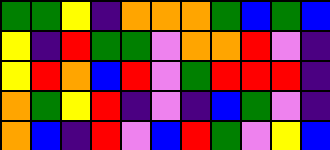[["green", "green", "yellow", "indigo", "orange", "orange", "orange", "green", "blue", "green", "blue"], ["yellow", "indigo", "red", "green", "green", "violet", "orange", "orange", "red", "violet", "indigo"], ["yellow", "red", "orange", "blue", "red", "violet", "green", "red", "red", "red", "indigo"], ["orange", "green", "yellow", "red", "indigo", "violet", "indigo", "blue", "green", "violet", "indigo"], ["orange", "blue", "indigo", "red", "violet", "blue", "red", "green", "violet", "yellow", "blue"]]